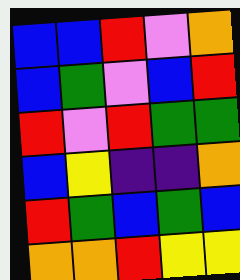[["blue", "blue", "red", "violet", "orange"], ["blue", "green", "violet", "blue", "red"], ["red", "violet", "red", "green", "green"], ["blue", "yellow", "indigo", "indigo", "orange"], ["red", "green", "blue", "green", "blue"], ["orange", "orange", "red", "yellow", "yellow"]]